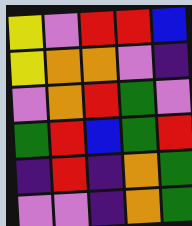[["yellow", "violet", "red", "red", "blue"], ["yellow", "orange", "orange", "violet", "indigo"], ["violet", "orange", "red", "green", "violet"], ["green", "red", "blue", "green", "red"], ["indigo", "red", "indigo", "orange", "green"], ["violet", "violet", "indigo", "orange", "green"]]